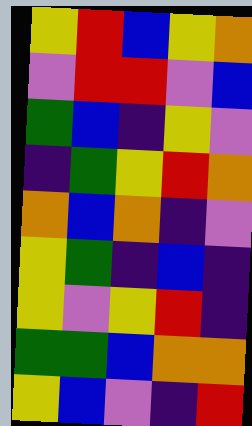[["yellow", "red", "blue", "yellow", "orange"], ["violet", "red", "red", "violet", "blue"], ["green", "blue", "indigo", "yellow", "violet"], ["indigo", "green", "yellow", "red", "orange"], ["orange", "blue", "orange", "indigo", "violet"], ["yellow", "green", "indigo", "blue", "indigo"], ["yellow", "violet", "yellow", "red", "indigo"], ["green", "green", "blue", "orange", "orange"], ["yellow", "blue", "violet", "indigo", "red"]]